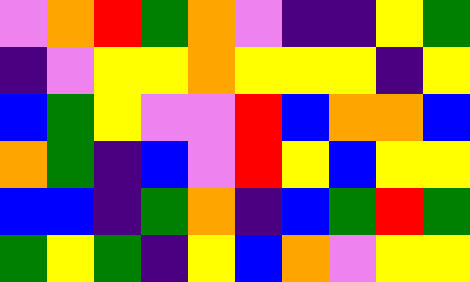[["violet", "orange", "red", "green", "orange", "violet", "indigo", "indigo", "yellow", "green"], ["indigo", "violet", "yellow", "yellow", "orange", "yellow", "yellow", "yellow", "indigo", "yellow"], ["blue", "green", "yellow", "violet", "violet", "red", "blue", "orange", "orange", "blue"], ["orange", "green", "indigo", "blue", "violet", "red", "yellow", "blue", "yellow", "yellow"], ["blue", "blue", "indigo", "green", "orange", "indigo", "blue", "green", "red", "green"], ["green", "yellow", "green", "indigo", "yellow", "blue", "orange", "violet", "yellow", "yellow"]]